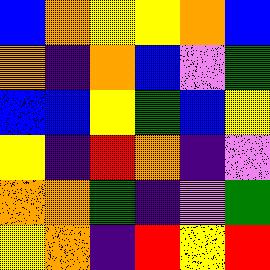[["blue", "orange", "yellow", "yellow", "orange", "blue"], ["orange", "indigo", "orange", "blue", "violet", "green"], ["blue", "blue", "yellow", "green", "blue", "yellow"], ["yellow", "indigo", "red", "orange", "indigo", "violet"], ["orange", "orange", "green", "indigo", "violet", "green"], ["yellow", "orange", "indigo", "red", "yellow", "red"]]